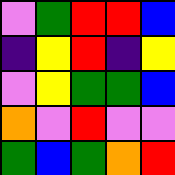[["violet", "green", "red", "red", "blue"], ["indigo", "yellow", "red", "indigo", "yellow"], ["violet", "yellow", "green", "green", "blue"], ["orange", "violet", "red", "violet", "violet"], ["green", "blue", "green", "orange", "red"]]